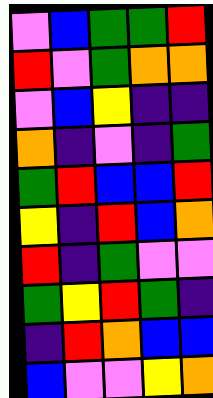[["violet", "blue", "green", "green", "red"], ["red", "violet", "green", "orange", "orange"], ["violet", "blue", "yellow", "indigo", "indigo"], ["orange", "indigo", "violet", "indigo", "green"], ["green", "red", "blue", "blue", "red"], ["yellow", "indigo", "red", "blue", "orange"], ["red", "indigo", "green", "violet", "violet"], ["green", "yellow", "red", "green", "indigo"], ["indigo", "red", "orange", "blue", "blue"], ["blue", "violet", "violet", "yellow", "orange"]]